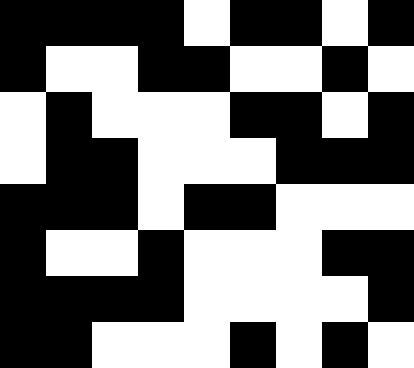[["black", "black", "black", "black", "white", "black", "black", "white", "black"], ["black", "white", "white", "black", "black", "white", "white", "black", "white"], ["white", "black", "white", "white", "white", "black", "black", "white", "black"], ["white", "black", "black", "white", "white", "white", "black", "black", "black"], ["black", "black", "black", "white", "black", "black", "white", "white", "white"], ["black", "white", "white", "black", "white", "white", "white", "black", "black"], ["black", "black", "black", "black", "white", "white", "white", "white", "black"], ["black", "black", "white", "white", "white", "black", "white", "black", "white"]]